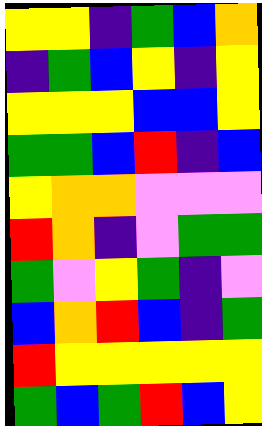[["yellow", "yellow", "indigo", "green", "blue", "orange"], ["indigo", "green", "blue", "yellow", "indigo", "yellow"], ["yellow", "yellow", "yellow", "blue", "blue", "yellow"], ["green", "green", "blue", "red", "indigo", "blue"], ["yellow", "orange", "orange", "violet", "violet", "violet"], ["red", "orange", "indigo", "violet", "green", "green"], ["green", "violet", "yellow", "green", "indigo", "violet"], ["blue", "orange", "red", "blue", "indigo", "green"], ["red", "yellow", "yellow", "yellow", "yellow", "yellow"], ["green", "blue", "green", "red", "blue", "yellow"]]